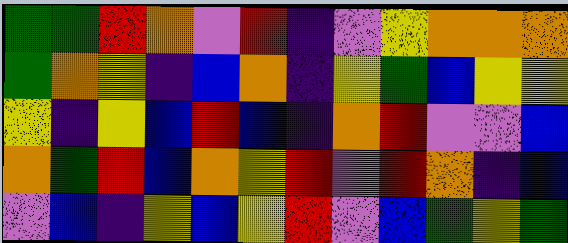[["green", "green", "red", "orange", "violet", "red", "indigo", "violet", "yellow", "orange", "orange", "orange"], ["green", "orange", "yellow", "indigo", "blue", "orange", "indigo", "yellow", "green", "blue", "yellow", "yellow"], ["yellow", "indigo", "yellow", "blue", "red", "blue", "indigo", "orange", "red", "violet", "violet", "blue"], ["orange", "green", "red", "blue", "orange", "yellow", "red", "violet", "red", "orange", "indigo", "blue"], ["violet", "blue", "indigo", "yellow", "blue", "yellow", "red", "violet", "blue", "green", "yellow", "green"]]